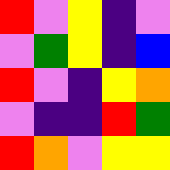[["red", "violet", "yellow", "indigo", "violet"], ["violet", "green", "yellow", "indigo", "blue"], ["red", "violet", "indigo", "yellow", "orange"], ["violet", "indigo", "indigo", "red", "green"], ["red", "orange", "violet", "yellow", "yellow"]]